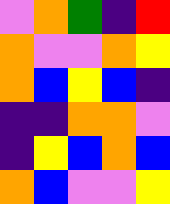[["violet", "orange", "green", "indigo", "red"], ["orange", "violet", "violet", "orange", "yellow"], ["orange", "blue", "yellow", "blue", "indigo"], ["indigo", "indigo", "orange", "orange", "violet"], ["indigo", "yellow", "blue", "orange", "blue"], ["orange", "blue", "violet", "violet", "yellow"]]